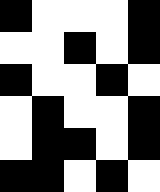[["black", "white", "white", "white", "black"], ["white", "white", "black", "white", "black"], ["black", "white", "white", "black", "white"], ["white", "black", "white", "white", "black"], ["white", "black", "black", "white", "black"], ["black", "black", "white", "black", "white"]]